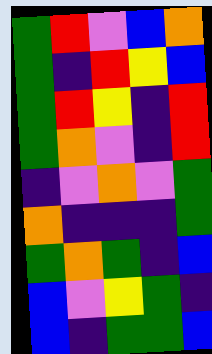[["green", "red", "violet", "blue", "orange"], ["green", "indigo", "red", "yellow", "blue"], ["green", "red", "yellow", "indigo", "red"], ["green", "orange", "violet", "indigo", "red"], ["indigo", "violet", "orange", "violet", "green"], ["orange", "indigo", "indigo", "indigo", "green"], ["green", "orange", "green", "indigo", "blue"], ["blue", "violet", "yellow", "green", "indigo"], ["blue", "indigo", "green", "green", "blue"]]